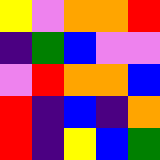[["yellow", "violet", "orange", "orange", "red"], ["indigo", "green", "blue", "violet", "violet"], ["violet", "red", "orange", "orange", "blue"], ["red", "indigo", "blue", "indigo", "orange"], ["red", "indigo", "yellow", "blue", "green"]]